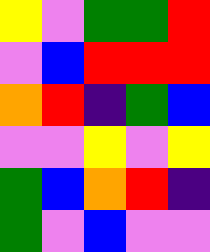[["yellow", "violet", "green", "green", "red"], ["violet", "blue", "red", "red", "red"], ["orange", "red", "indigo", "green", "blue"], ["violet", "violet", "yellow", "violet", "yellow"], ["green", "blue", "orange", "red", "indigo"], ["green", "violet", "blue", "violet", "violet"]]